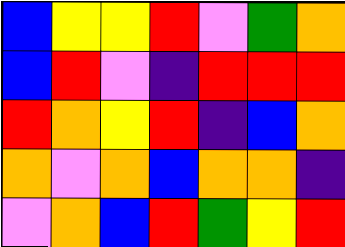[["blue", "yellow", "yellow", "red", "violet", "green", "orange"], ["blue", "red", "violet", "indigo", "red", "red", "red"], ["red", "orange", "yellow", "red", "indigo", "blue", "orange"], ["orange", "violet", "orange", "blue", "orange", "orange", "indigo"], ["violet", "orange", "blue", "red", "green", "yellow", "red"]]